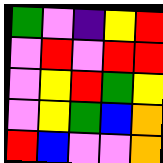[["green", "violet", "indigo", "yellow", "red"], ["violet", "red", "violet", "red", "red"], ["violet", "yellow", "red", "green", "yellow"], ["violet", "yellow", "green", "blue", "orange"], ["red", "blue", "violet", "violet", "orange"]]